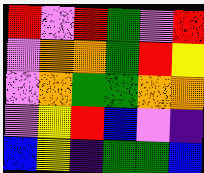[["red", "violet", "red", "green", "violet", "red"], ["violet", "orange", "orange", "green", "red", "yellow"], ["violet", "orange", "green", "green", "orange", "orange"], ["violet", "yellow", "red", "blue", "violet", "indigo"], ["blue", "yellow", "indigo", "green", "green", "blue"]]